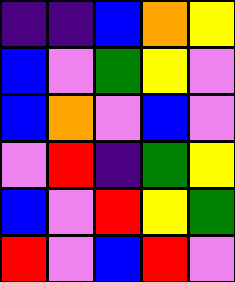[["indigo", "indigo", "blue", "orange", "yellow"], ["blue", "violet", "green", "yellow", "violet"], ["blue", "orange", "violet", "blue", "violet"], ["violet", "red", "indigo", "green", "yellow"], ["blue", "violet", "red", "yellow", "green"], ["red", "violet", "blue", "red", "violet"]]